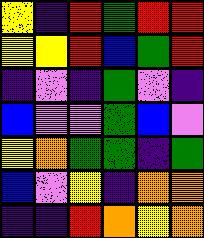[["yellow", "indigo", "red", "green", "red", "red"], ["yellow", "yellow", "red", "blue", "green", "red"], ["indigo", "violet", "indigo", "green", "violet", "indigo"], ["blue", "violet", "violet", "green", "blue", "violet"], ["yellow", "orange", "green", "green", "indigo", "green"], ["blue", "violet", "yellow", "indigo", "orange", "orange"], ["indigo", "indigo", "red", "orange", "yellow", "orange"]]